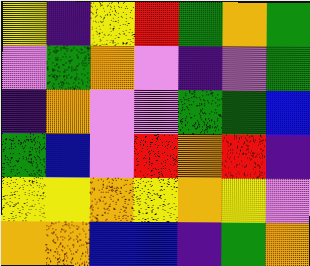[["yellow", "indigo", "yellow", "red", "green", "orange", "green"], ["violet", "green", "orange", "violet", "indigo", "violet", "green"], ["indigo", "orange", "violet", "violet", "green", "green", "blue"], ["green", "blue", "violet", "red", "orange", "red", "indigo"], ["yellow", "yellow", "orange", "yellow", "orange", "yellow", "violet"], ["orange", "orange", "blue", "blue", "indigo", "green", "orange"]]